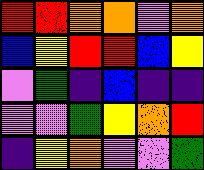[["red", "red", "orange", "orange", "violet", "orange"], ["blue", "yellow", "red", "red", "blue", "yellow"], ["violet", "green", "indigo", "blue", "indigo", "indigo"], ["violet", "violet", "green", "yellow", "orange", "red"], ["indigo", "yellow", "orange", "violet", "violet", "green"]]